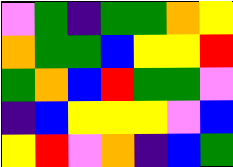[["violet", "green", "indigo", "green", "green", "orange", "yellow"], ["orange", "green", "green", "blue", "yellow", "yellow", "red"], ["green", "orange", "blue", "red", "green", "green", "violet"], ["indigo", "blue", "yellow", "yellow", "yellow", "violet", "blue"], ["yellow", "red", "violet", "orange", "indigo", "blue", "green"]]